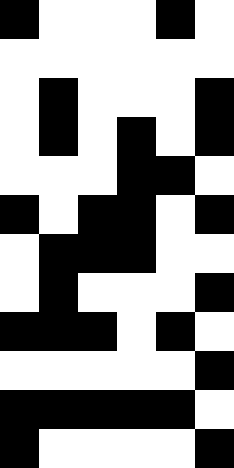[["black", "white", "white", "white", "black", "white"], ["white", "white", "white", "white", "white", "white"], ["white", "black", "white", "white", "white", "black"], ["white", "black", "white", "black", "white", "black"], ["white", "white", "white", "black", "black", "white"], ["black", "white", "black", "black", "white", "black"], ["white", "black", "black", "black", "white", "white"], ["white", "black", "white", "white", "white", "black"], ["black", "black", "black", "white", "black", "white"], ["white", "white", "white", "white", "white", "black"], ["black", "black", "black", "black", "black", "white"], ["black", "white", "white", "white", "white", "black"]]